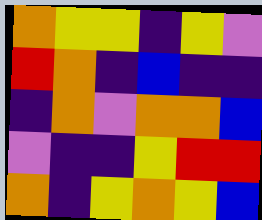[["orange", "yellow", "yellow", "indigo", "yellow", "violet"], ["red", "orange", "indigo", "blue", "indigo", "indigo"], ["indigo", "orange", "violet", "orange", "orange", "blue"], ["violet", "indigo", "indigo", "yellow", "red", "red"], ["orange", "indigo", "yellow", "orange", "yellow", "blue"]]